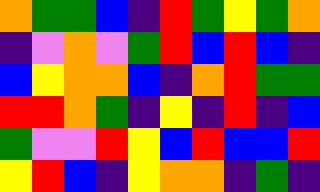[["orange", "green", "green", "blue", "indigo", "red", "green", "yellow", "green", "orange"], ["indigo", "violet", "orange", "violet", "green", "red", "blue", "red", "blue", "indigo"], ["blue", "yellow", "orange", "orange", "blue", "indigo", "orange", "red", "green", "green"], ["red", "red", "orange", "green", "indigo", "yellow", "indigo", "red", "indigo", "blue"], ["green", "violet", "violet", "red", "yellow", "blue", "red", "blue", "blue", "red"], ["yellow", "red", "blue", "indigo", "yellow", "orange", "orange", "indigo", "green", "indigo"]]